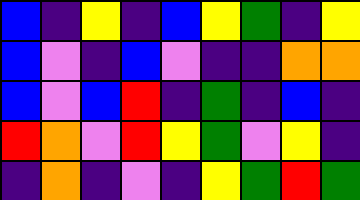[["blue", "indigo", "yellow", "indigo", "blue", "yellow", "green", "indigo", "yellow"], ["blue", "violet", "indigo", "blue", "violet", "indigo", "indigo", "orange", "orange"], ["blue", "violet", "blue", "red", "indigo", "green", "indigo", "blue", "indigo"], ["red", "orange", "violet", "red", "yellow", "green", "violet", "yellow", "indigo"], ["indigo", "orange", "indigo", "violet", "indigo", "yellow", "green", "red", "green"]]